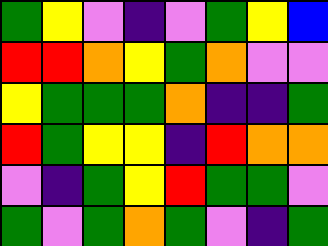[["green", "yellow", "violet", "indigo", "violet", "green", "yellow", "blue"], ["red", "red", "orange", "yellow", "green", "orange", "violet", "violet"], ["yellow", "green", "green", "green", "orange", "indigo", "indigo", "green"], ["red", "green", "yellow", "yellow", "indigo", "red", "orange", "orange"], ["violet", "indigo", "green", "yellow", "red", "green", "green", "violet"], ["green", "violet", "green", "orange", "green", "violet", "indigo", "green"]]